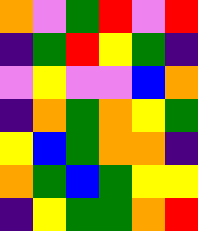[["orange", "violet", "green", "red", "violet", "red"], ["indigo", "green", "red", "yellow", "green", "indigo"], ["violet", "yellow", "violet", "violet", "blue", "orange"], ["indigo", "orange", "green", "orange", "yellow", "green"], ["yellow", "blue", "green", "orange", "orange", "indigo"], ["orange", "green", "blue", "green", "yellow", "yellow"], ["indigo", "yellow", "green", "green", "orange", "red"]]